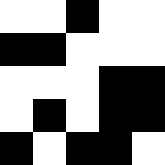[["white", "white", "black", "white", "white"], ["black", "black", "white", "white", "white"], ["white", "white", "white", "black", "black"], ["white", "black", "white", "black", "black"], ["black", "white", "black", "black", "white"]]